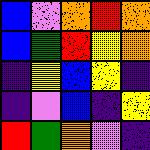[["blue", "violet", "orange", "red", "orange"], ["blue", "green", "red", "yellow", "orange"], ["indigo", "yellow", "blue", "yellow", "indigo"], ["indigo", "violet", "blue", "indigo", "yellow"], ["red", "green", "orange", "violet", "indigo"]]